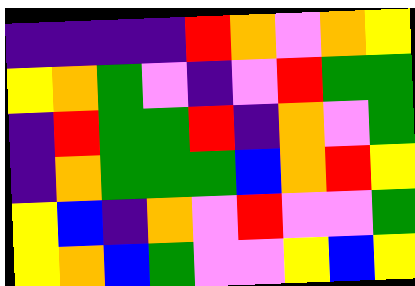[["indigo", "indigo", "indigo", "indigo", "red", "orange", "violet", "orange", "yellow"], ["yellow", "orange", "green", "violet", "indigo", "violet", "red", "green", "green"], ["indigo", "red", "green", "green", "red", "indigo", "orange", "violet", "green"], ["indigo", "orange", "green", "green", "green", "blue", "orange", "red", "yellow"], ["yellow", "blue", "indigo", "orange", "violet", "red", "violet", "violet", "green"], ["yellow", "orange", "blue", "green", "violet", "violet", "yellow", "blue", "yellow"]]